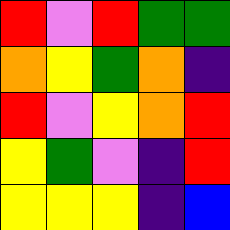[["red", "violet", "red", "green", "green"], ["orange", "yellow", "green", "orange", "indigo"], ["red", "violet", "yellow", "orange", "red"], ["yellow", "green", "violet", "indigo", "red"], ["yellow", "yellow", "yellow", "indigo", "blue"]]